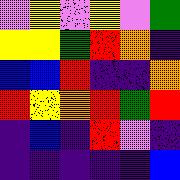[["violet", "yellow", "violet", "yellow", "violet", "green"], ["yellow", "yellow", "green", "red", "orange", "indigo"], ["blue", "blue", "red", "indigo", "indigo", "orange"], ["red", "yellow", "orange", "red", "green", "red"], ["indigo", "blue", "indigo", "red", "violet", "indigo"], ["indigo", "indigo", "indigo", "indigo", "indigo", "blue"]]